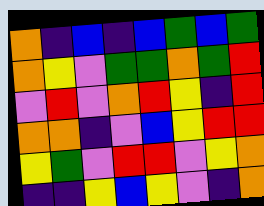[["orange", "indigo", "blue", "indigo", "blue", "green", "blue", "green"], ["orange", "yellow", "violet", "green", "green", "orange", "green", "red"], ["violet", "red", "violet", "orange", "red", "yellow", "indigo", "red"], ["orange", "orange", "indigo", "violet", "blue", "yellow", "red", "red"], ["yellow", "green", "violet", "red", "red", "violet", "yellow", "orange"], ["indigo", "indigo", "yellow", "blue", "yellow", "violet", "indigo", "orange"]]